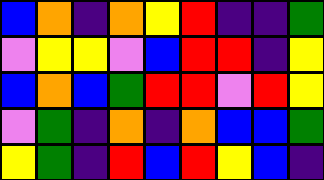[["blue", "orange", "indigo", "orange", "yellow", "red", "indigo", "indigo", "green"], ["violet", "yellow", "yellow", "violet", "blue", "red", "red", "indigo", "yellow"], ["blue", "orange", "blue", "green", "red", "red", "violet", "red", "yellow"], ["violet", "green", "indigo", "orange", "indigo", "orange", "blue", "blue", "green"], ["yellow", "green", "indigo", "red", "blue", "red", "yellow", "blue", "indigo"]]